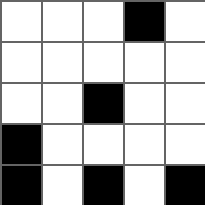[["white", "white", "white", "black", "white"], ["white", "white", "white", "white", "white"], ["white", "white", "black", "white", "white"], ["black", "white", "white", "white", "white"], ["black", "white", "black", "white", "black"]]